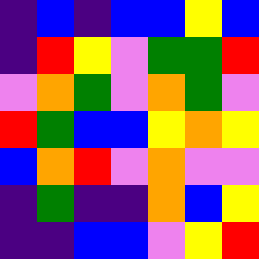[["indigo", "blue", "indigo", "blue", "blue", "yellow", "blue"], ["indigo", "red", "yellow", "violet", "green", "green", "red"], ["violet", "orange", "green", "violet", "orange", "green", "violet"], ["red", "green", "blue", "blue", "yellow", "orange", "yellow"], ["blue", "orange", "red", "violet", "orange", "violet", "violet"], ["indigo", "green", "indigo", "indigo", "orange", "blue", "yellow"], ["indigo", "indigo", "blue", "blue", "violet", "yellow", "red"]]